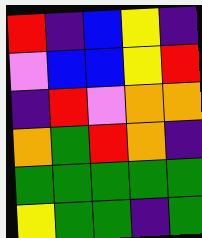[["red", "indigo", "blue", "yellow", "indigo"], ["violet", "blue", "blue", "yellow", "red"], ["indigo", "red", "violet", "orange", "orange"], ["orange", "green", "red", "orange", "indigo"], ["green", "green", "green", "green", "green"], ["yellow", "green", "green", "indigo", "green"]]